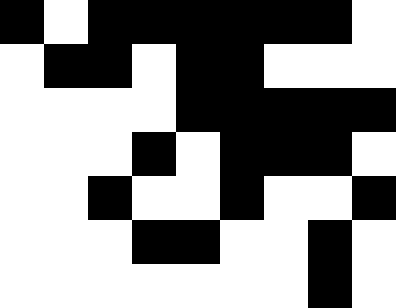[["black", "white", "black", "black", "black", "black", "black", "black", "white"], ["white", "black", "black", "white", "black", "black", "white", "white", "white"], ["white", "white", "white", "white", "black", "black", "black", "black", "black"], ["white", "white", "white", "black", "white", "black", "black", "black", "white"], ["white", "white", "black", "white", "white", "black", "white", "white", "black"], ["white", "white", "white", "black", "black", "white", "white", "black", "white"], ["white", "white", "white", "white", "white", "white", "white", "black", "white"]]